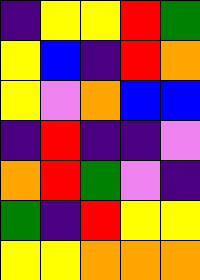[["indigo", "yellow", "yellow", "red", "green"], ["yellow", "blue", "indigo", "red", "orange"], ["yellow", "violet", "orange", "blue", "blue"], ["indigo", "red", "indigo", "indigo", "violet"], ["orange", "red", "green", "violet", "indigo"], ["green", "indigo", "red", "yellow", "yellow"], ["yellow", "yellow", "orange", "orange", "orange"]]